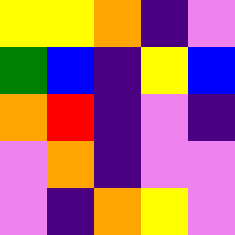[["yellow", "yellow", "orange", "indigo", "violet"], ["green", "blue", "indigo", "yellow", "blue"], ["orange", "red", "indigo", "violet", "indigo"], ["violet", "orange", "indigo", "violet", "violet"], ["violet", "indigo", "orange", "yellow", "violet"]]